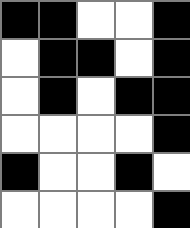[["black", "black", "white", "white", "black"], ["white", "black", "black", "white", "black"], ["white", "black", "white", "black", "black"], ["white", "white", "white", "white", "black"], ["black", "white", "white", "black", "white"], ["white", "white", "white", "white", "black"]]